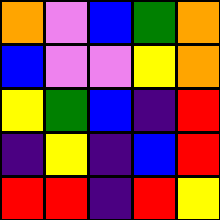[["orange", "violet", "blue", "green", "orange"], ["blue", "violet", "violet", "yellow", "orange"], ["yellow", "green", "blue", "indigo", "red"], ["indigo", "yellow", "indigo", "blue", "red"], ["red", "red", "indigo", "red", "yellow"]]